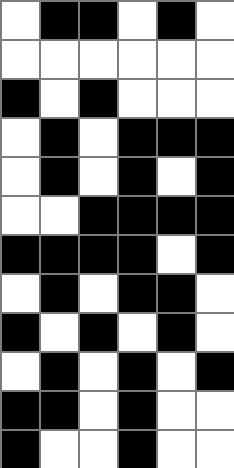[["white", "black", "black", "white", "black", "white"], ["white", "white", "white", "white", "white", "white"], ["black", "white", "black", "white", "white", "white"], ["white", "black", "white", "black", "black", "black"], ["white", "black", "white", "black", "white", "black"], ["white", "white", "black", "black", "black", "black"], ["black", "black", "black", "black", "white", "black"], ["white", "black", "white", "black", "black", "white"], ["black", "white", "black", "white", "black", "white"], ["white", "black", "white", "black", "white", "black"], ["black", "black", "white", "black", "white", "white"], ["black", "white", "white", "black", "white", "white"]]